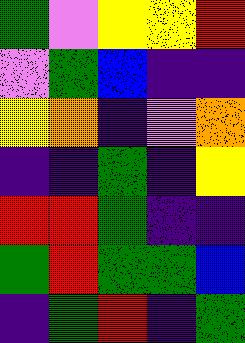[["green", "violet", "yellow", "yellow", "red"], ["violet", "green", "blue", "indigo", "indigo"], ["yellow", "orange", "indigo", "violet", "orange"], ["indigo", "indigo", "green", "indigo", "yellow"], ["red", "red", "green", "indigo", "indigo"], ["green", "red", "green", "green", "blue"], ["indigo", "green", "red", "indigo", "green"]]